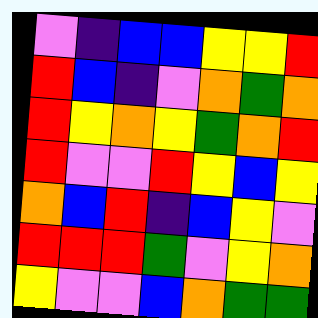[["violet", "indigo", "blue", "blue", "yellow", "yellow", "red"], ["red", "blue", "indigo", "violet", "orange", "green", "orange"], ["red", "yellow", "orange", "yellow", "green", "orange", "red"], ["red", "violet", "violet", "red", "yellow", "blue", "yellow"], ["orange", "blue", "red", "indigo", "blue", "yellow", "violet"], ["red", "red", "red", "green", "violet", "yellow", "orange"], ["yellow", "violet", "violet", "blue", "orange", "green", "green"]]